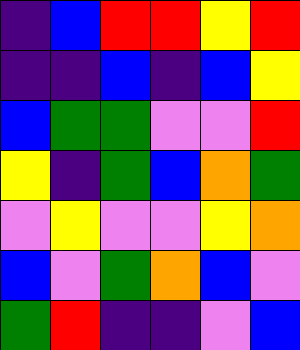[["indigo", "blue", "red", "red", "yellow", "red"], ["indigo", "indigo", "blue", "indigo", "blue", "yellow"], ["blue", "green", "green", "violet", "violet", "red"], ["yellow", "indigo", "green", "blue", "orange", "green"], ["violet", "yellow", "violet", "violet", "yellow", "orange"], ["blue", "violet", "green", "orange", "blue", "violet"], ["green", "red", "indigo", "indigo", "violet", "blue"]]